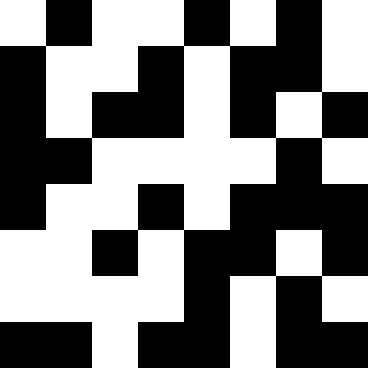[["white", "black", "white", "white", "black", "white", "black", "white"], ["black", "white", "white", "black", "white", "black", "black", "white"], ["black", "white", "black", "black", "white", "black", "white", "black"], ["black", "black", "white", "white", "white", "white", "black", "white"], ["black", "white", "white", "black", "white", "black", "black", "black"], ["white", "white", "black", "white", "black", "black", "white", "black"], ["white", "white", "white", "white", "black", "white", "black", "white"], ["black", "black", "white", "black", "black", "white", "black", "black"]]